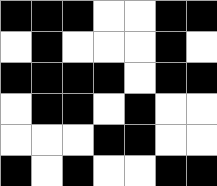[["black", "black", "black", "white", "white", "black", "black"], ["white", "black", "white", "white", "white", "black", "white"], ["black", "black", "black", "black", "white", "black", "black"], ["white", "black", "black", "white", "black", "white", "white"], ["white", "white", "white", "black", "black", "white", "white"], ["black", "white", "black", "white", "white", "black", "black"]]